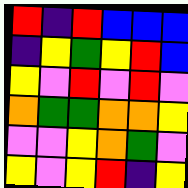[["red", "indigo", "red", "blue", "blue", "blue"], ["indigo", "yellow", "green", "yellow", "red", "blue"], ["yellow", "violet", "red", "violet", "red", "violet"], ["orange", "green", "green", "orange", "orange", "yellow"], ["violet", "violet", "yellow", "orange", "green", "violet"], ["yellow", "violet", "yellow", "red", "indigo", "yellow"]]